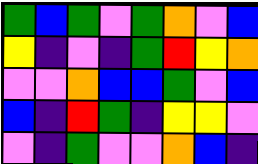[["green", "blue", "green", "violet", "green", "orange", "violet", "blue"], ["yellow", "indigo", "violet", "indigo", "green", "red", "yellow", "orange"], ["violet", "violet", "orange", "blue", "blue", "green", "violet", "blue"], ["blue", "indigo", "red", "green", "indigo", "yellow", "yellow", "violet"], ["violet", "indigo", "green", "violet", "violet", "orange", "blue", "indigo"]]